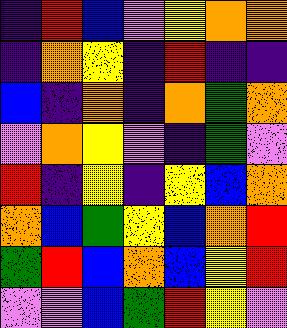[["indigo", "red", "blue", "violet", "yellow", "orange", "orange"], ["indigo", "orange", "yellow", "indigo", "red", "indigo", "indigo"], ["blue", "indigo", "orange", "indigo", "orange", "green", "orange"], ["violet", "orange", "yellow", "violet", "indigo", "green", "violet"], ["red", "indigo", "yellow", "indigo", "yellow", "blue", "orange"], ["orange", "blue", "green", "yellow", "blue", "orange", "red"], ["green", "red", "blue", "orange", "blue", "yellow", "red"], ["violet", "violet", "blue", "green", "red", "yellow", "violet"]]